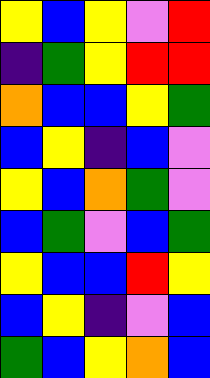[["yellow", "blue", "yellow", "violet", "red"], ["indigo", "green", "yellow", "red", "red"], ["orange", "blue", "blue", "yellow", "green"], ["blue", "yellow", "indigo", "blue", "violet"], ["yellow", "blue", "orange", "green", "violet"], ["blue", "green", "violet", "blue", "green"], ["yellow", "blue", "blue", "red", "yellow"], ["blue", "yellow", "indigo", "violet", "blue"], ["green", "blue", "yellow", "orange", "blue"]]